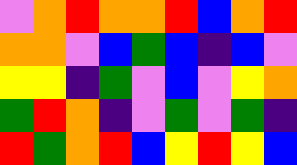[["violet", "orange", "red", "orange", "orange", "red", "blue", "orange", "red"], ["orange", "orange", "violet", "blue", "green", "blue", "indigo", "blue", "violet"], ["yellow", "yellow", "indigo", "green", "violet", "blue", "violet", "yellow", "orange"], ["green", "red", "orange", "indigo", "violet", "green", "violet", "green", "indigo"], ["red", "green", "orange", "red", "blue", "yellow", "red", "yellow", "blue"]]